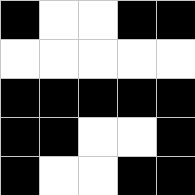[["black", "white", "white", "black", "black"], ["white", "white", "white", "white", "white"], ["black", "black", "black", "black", "black"], ["black", "black", "white", "white", "black"], ["black", "white", "white", "black", "black"]]